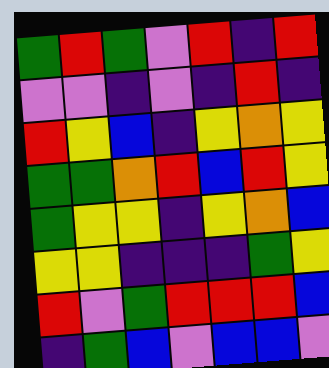[["green", "red", "green", "violet", "red", "indigo", "red"], ["violet", "violet", "indigo", "violet", "indigo", "red", "indigo"], ["red", "yellow", "blue", "indigo", "yellow", "orange", "yellow"], ["green", "green", "orange", "red", "blue", "red", "yellow"], ["green", "yellow", "yellow", "indigo", "yellow", "orange", "blue"], ["yellow", "yellow", "indigo", "indigo", "indigo", "green", "yellow"], ["red", "violet", "green", "red", "red", "red", "blue"], ["indigo", "green", "blue", "violet", "blue", "blue", "violet"]]